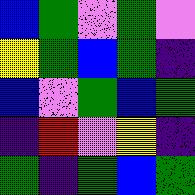[["blue", "green", "violet", "green", "violet"], ["yellow", "green", "blue", "green", "indigo"], ["blue", "violet", "green", "blue", "green"], ["indigo", "red", "violet", "yellow", "indigo"], ["green", "indigo", "green", "blue", "green"]]